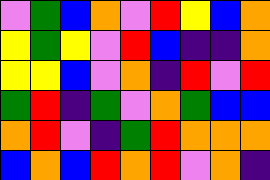[["violet", "green", "blue", "orange", "violet", "red", "yellow", "blue", "orange"], ["yellow", "green", "yellow", "violet", "red", "blue", "indigo", "indigo", "orange"], ["yellow", "yellow", "blue", "violet", "orange", "indigo", "red", "violet", "red"], ["green", "red", "indigo", "green", "violet", "orange", "green", "blue", "blue"], ["orange", "red", "violet", "indigo", "green", "red", "orange", "orange", "orange"], ["blue", "orange", "blue", "red", "orange", "red", "violet", "orange", "indigo"]]